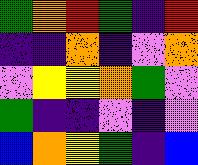[["green", "orange", "red", "green", "indigo", "red"], ["indigo", "indigo", "orange", "indigo", "violet", "orange"], ["violet", "yellow", "yellow", "orange", "green", "violet"], ["green", "indigo", "indigo", "violet", "indigo", "violet"], ["blue", "orange", "yellow", "green", "indigo", "blue"]]